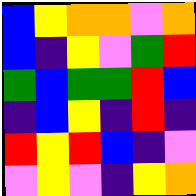[["blue", "yellow", "orange", "orange", "violet", "orange"], ["blue", "indigo", "yellow", "violet", "green", "red"], ["green", "blue", "green", "green", "red", "blue"], ["indigo", "blue", "yellow", "indigo", "red", "indigo"], ["red", "yellow", "red", "blue", "indigo", "violet"], ["violet", "yellow", "violet", "indigo", "yellow", "orange"]]